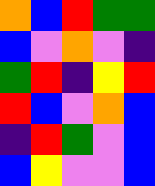[["orange", "blue", "red", "green", "green"], ["blue", "violet", "orange", "violet", "indigo"], ["green", "red", "indigo", "yellow", "red"], ["red", "blue", "violet", "orange", "blue"], ["indigo", "red", "green", "violet", "blue"], ["blue", "yellow", "violet", "violet", "blue"]]